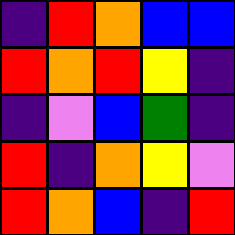[["indigo", "red", "orange", "blue", "blue"], ["red", "orange", "red", "yellow", "indigo"], ["indigo", "violet", "blue", "green", "indigo"], ["red", "indigo", "orange", "yellow", "violet"], ["red", "orange", "blue", "indigo", "red"]]